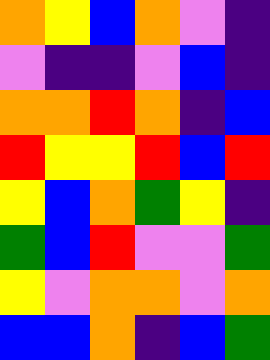[["orange", "yellow", "blue", "orange", "violet", "indigo"], ["violet", "indigo", "indigo", "violet", "blue", "indigo"], ["orange", "orange", "red", "orange", "indigo", "blue"], ["red", "yellow", "yellow", "red", "blue", "red"], ["yellow", "blue", "orange", "green", "yellow", "indigo"], ["green", "blue", "red", "violet", "violet", "green"], ["yellow", "violet", "orange", "orange", "violet", "orange"], ["blue", "blue", "orange", "indigo", "blue", "green"]]